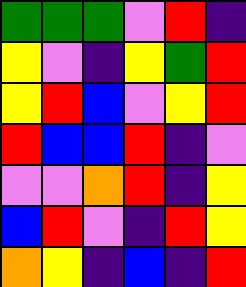[["green", "green", "green", "violet", "red", "indigo"], ["yellow", "violet", "indigo", "yellow", "green", "red"], ["yellow", "red", "blue", "violet", "yellow", "red"], ["red", "blue", "blue", "red", "indigo", "violet"], ["violet", "violet", "orange", "red", "indigo", "yellow"], ["blue", "red", "violet", "indigo", "red", "yellow"], ["orange", "yellow", "indigo", "blue", "indigo", "red"]]